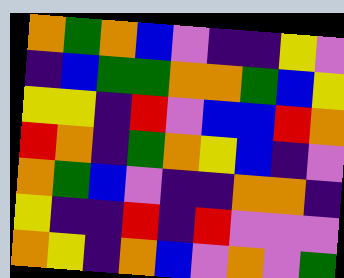[["orange", "green", "orange", "blue", "violet", "indigo", "indigo", "yellow", "violet"], ["indigo", "blue", "green", "green", "orange", "orange", "green", "blue", "yellow"], ["yellow", "yellow", "indigo", "red", "violet", "blue", "blue", "red", "orange"], ["red", "orange", "indigo", "green", "orange", "yellow", "blue", "indigo", "violet"], ["orange", "green", "blue", "violet", "indigo", "indigo", "orange", "orange", "indigo"], ["yellow", "indigo", "indigo", "red", "indigo", "red", "violet", "violet", "violet"], ["orange", "yellow", "indigo", "orange", "blue", "violet", "orange", "violet", "green"]]